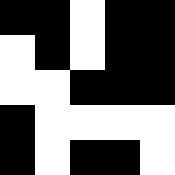[["black", "black", "white", "black", "black"], ["white", "black", "white", "black", "black"], ["white", "white", "black", "black", "black"], ["black", "white", "white", "white", "white"], ["black", "white", "black", "black", "white"]]